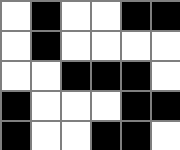[["white", "black", "white", "white", "black", "black"], ["white", "black", "white", "white", "white", "white"], ["white", "white", "black", "black", "black", "white"], ["black", "white", "white", "white", "black", "black"], ["black", "white", "white", "black", "black", "white"]]